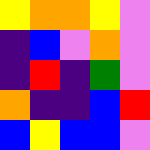[["yellow", "orange", "orange", "yellow", "violet"], ["indigo", "blue", "violet", "orange", "violet"], ["indigo", "red", "indigo", "green", "violet"], ["orange", "indigo", "indigo", "blue", "red"], ["blue", "yellow", "blue", "blue", "violet"]]